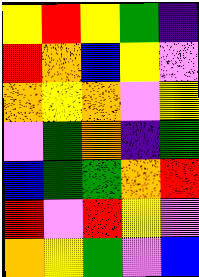[["yellow", "red", "yellow", "green", "indigo"], ["red", "orange", "blue", "yellow", "violet"], ["orange", "yellow", "orange", "violet", "yellow"], ["violet", "green", "orange", "indigo", "green"], ["blue", "green", "green", "orange", "red"], ["red", "violet", "red", "yellow", "violet"], ["orange", "yellow", "green", "violet", "blue"]]